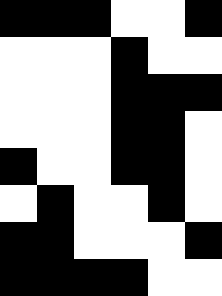[["black", "black", "black", "white", "white", "black"], ["white", "white", "white", "black", "white", "white"], ["white", "white", "white", "black", "black", "black"], ["white", "white", "white", "black", "black", "white"], ["black", "white", "white", "black", "black", "white"], ["white", "black", "white", "white", "black", "white"], ["black", "black", "white", "white", "white", "black"], ["black", "black", "black", "black", "white", "white"]]